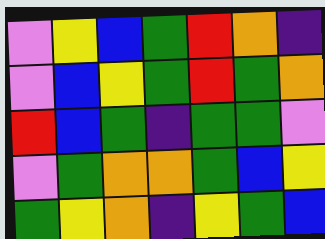[["violet", "yellow", "blue", "green", "red", "orange", "indigo"], ["violet", "blue", "yellow", "green", "red", "green", "orange"], ["red", "blue", "green", "indigo", "green", "green", "violet"], ["violet", "green", "orange", "orange", "green", "blue", "yellow"], ["green", "yellow", "orange", "indigo", "yellow", "green", "blue"]]